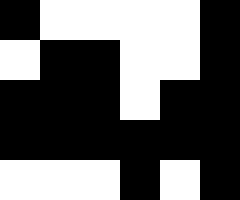[["black", "white", "white", "white", "white", "black"], ["white", "black", "black", "white", "white", "black"], ["black", "black", "black", "white", "black", "black"], ["black", "black", "black", "black", "black", "black"], ["white", "white", "white", "black", "white", "black"]]